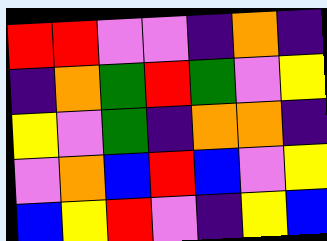[["red", "red", "violet", "violet", "indigo", "orange", "indigo"], ["indigo", "orange", "green", "red", "green", "violet", "yellow"], ["yellow", "violet", "green", "indigo", "orange", "orange", "indigo"], ["violet", "orange", "blue", "red", "blue", "violet", "yellow"], ["blue", "yellow", "red", "violet", "indigo", "yellow", "blue"]]